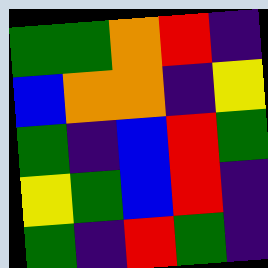[["green", "green", "orange", "red", "indigo"], ["blue", "orange", "orange", "indigo", "yellow"], ["green", "indigo", "blue", "red", "green"], ["yellow", "green", "blue", "red", "indigo"], ["green", "indigo", "red", "green", "indigo"]]